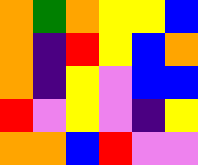[["orange", "green", "orange", "yellow", "yellow", "blue"], ["orange", "indigo", "red", "yellow", "blue", "orange"], ["orange", "indigo", "yellow", "violet", "blue", "blue"], ["red", "violet", "yellow", "violet", "indigo", "yellow"], ["orange", "orange", "blue", "red", "violet", "violet"]]